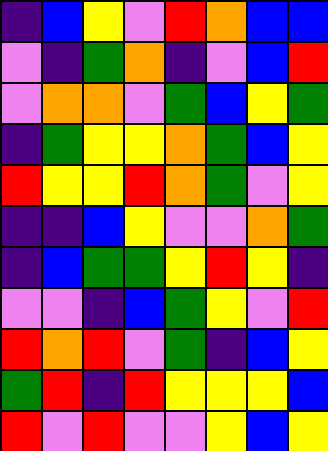[["indigo", "blue", "yellow", "violet", "red", "orange", "blue", "blue"], ["violet", "indigo", "green", "orange", "indigo", "violet", "blue", "red"], ["violet", "orange", "orange", "violet", "green", "blue", "yellow", "green"], ["indigo", "green", "yellow", "yellow", "orange", "green", "blue", "yellow"], ["red", "yellow", "yellow", "red", "orange", "green", "violet", "yellow"], ["indigo", "indigo", "blue", "yellow", "violet", "violet", "orange", "green"], ["indigo", "blue", "green", "green", "yellow", "red", "yellow", "indigo"], ["violet", "violet", "indigo", "blue", "green", "yellow", "violet", "red"], ["red", "orange", "red", "violet", "green", "indigo", "blue", "yellow"], ["green", "red", "indigo", "red", "yellow", "yellow", "yellow", "blue"], ["red", "violet", "red", "violet", "violet", "yellow", "blue", "yellow"]]